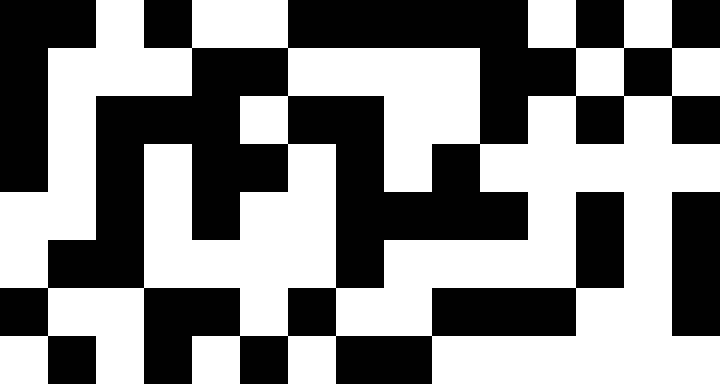[["black", "black", "white", "black", "white", "white", "black", "black", "black", "black", "black", "white", "black", "white", "black"], ["black", "white", "white", "white", "black", "black", "white", "white", "white", "white", "black", "black", "white", "black", "white"], ["black", "white", "black", "black", "black", "white", "black", "black", "white", "white", "black", "white", "black", "white", "black"], ["black", "white", "black", "white", "black", "black", "white", "black", "white", "black", "white", "white", "white", "white", "white"], ["white", "white", "black", "white", "black", "white", "white", "black", "black", "black", "black", "white", "black", "white", "black"], ["white", "black", "black", "white", "white", "white", "white", "black", "white", "white", "white", "white", "black", "white", "black"], ["black", "white", "white", "black", "black", "white", "black", "white", "white", "black", "black", "black", "white", "white", "black"], ["white", "black", "white", "black", "white", "black", "white", "black", "black", "white", "white", "white", "white", "white", "white"]]